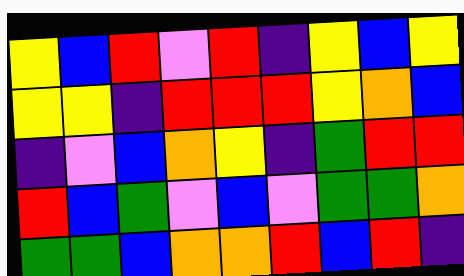[["yellow", "blue", "red", "violet", "red", "indigo", "yellow", "blue", "yellow"], ["yellow", "yellow", "indigo", "red", "red", "red", "yellow", "orange", "blue"], ["indigo", "violet", "blue", "orange", "yellow", "indigo", "green", "red", "red"], ["red", "blue", "green", "violet", "blue", "violet", "green", "green", "orange"], ["green", "green", "blue", "orange", "orange", "red", "blue", "red", "indigo"]]